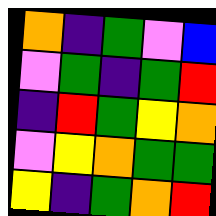[["orange", "indigo", "green", "violet", "blue"], ["violet", "green", "indigo", "green", "red"], ["indigo", "red", "green", "yellow", "orange"], ["violet", "yellow", "orange", "green", "green"], ["yellow", "indigo", "green", "orange", "red"]]